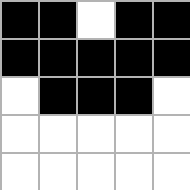[["black", "black", "white", "black", "black"], ["black", "black", "black", "black", "black"], ["white", "black", "black", "black", "white"], ["white", "white", "white", "white", "white"], ["white", "white", "white", "white", "white"]]